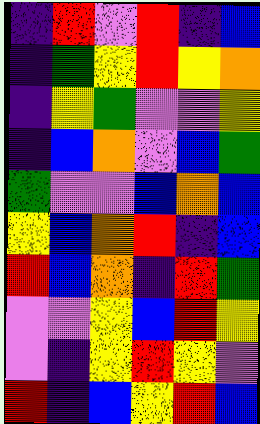[["indigo", "red", "violet", "red", "indigo", "blue"], ["indigo", "green", "yellow", "red", "yellow", "orange"], ["indigo", "yellow", "green", "violet", "violet", "yellow"], ["indigo", "blue", "orange", "violet", "blue", "green"], ["green", "violet", "violet", "blue", "orange", "blue"], ["yellow", "blue", "orange", "red", "indigo", "blue"], ["red", "blue", "orange", "indigo", "red", "green"], ["violet", "violet", "yellow", "blue", "red", "yellow"], ["violet", "indigo", "yellow", "red", "yellow", "violet"], ["red", "indigo", "blue", "yellow", "red", "blue"]]